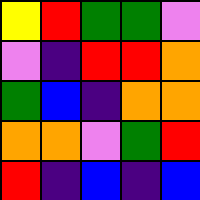[["yellow", "red", "green", "green", "violet"], ["violet", "indigo", "red", "red", "orange"], ["green", "blue", "indigo", "orange", "orange"], ["orange", "orange", "violet", "green", "red"], ["red", "indigo", "blue", "indigo", "blue"]]